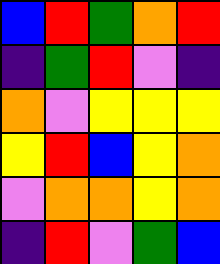[["blue", "red", "green", "orange", "red"], ["indigo", "green", "red", "violet", "indigo"], ["orange", "violet", "yellow", "yellow", "yellow"], ["yellow", "red", "blue", "yellow", "orange"], ["violet", "orange", "orange", "yellow", "orange"], ["indigo", "red", "violet", "green", "blue"]]